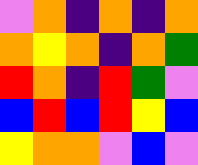[["violet", "orange", "indigo", "orange", "indigo", "orange"], ["orange", "yellow", "orange", "indigo", "orange", "green"], ["red", "orange", "indigo", "red", "green", "violet"], ["blue", "red", "blue", "red", "yellow", "blue"], ["yellow", "orange", "orange", "violet", "blue", "violet"]]